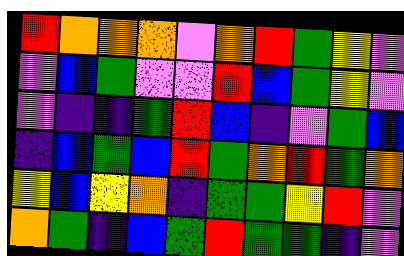[["red", "orange", "orange", "orange", "violet", "orange", "red", "green", "yellow", "violet"], ["violet", "blue", "green", "violet", "violet", "red", "blue", "green", "yellow", "violet"], ["violet", "indigo", "indigo", "green", "red", "blue", "indigo", "violet", "green", "blue"], ["indigo", "blue", "green", "blue", "red", "green", "orange", "red", "green", "orange"], ["yellow", "blue", "yellow", "orange", "indigo", "green", "green", "yellow", "red", "violet"], ["orange", "green", "indigo", "blue", "green", "red", "green", "green", "indigo", "violet"]]